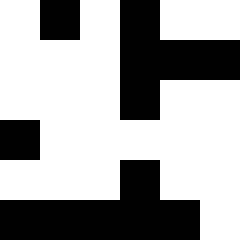[["white", "black", "white", "black", "white", "white"], ["white", "white", "white", "black", "black", "black"], ["white", "white", "white", "black", "white", "white"], ["black", "white", "white", "white", "white", "white"], ["white", "white", "white", "black", "white", "white"], ["black", "black", "black", "black", "black", "white"]]